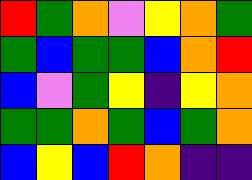[["red", "green", "orange", "violet", "yellow", "orange", "green"], ["green", "blue", "green", "green", "blue", "orange", "red"], ["blue", "violet", "green", "yellow", "indigo", "yellow", "orange"], ["green", "green", "orange", "green", "blue", "green", "orange"], ["blue", "yellow", "blue", "red", "orange", "indigo", "indigo"]]